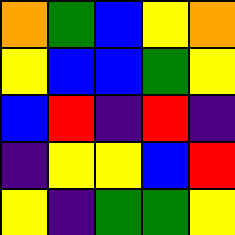[["orange", "green", "blue", "yellow", "orange"], ["yellow", "blue", "blue", "green", "yellow"], ["blue", "red", "indigo", "red", "indigo"], ["indigo", "yellow", "yellow", "blue", "red"], ["yellow", "indigo", "green", "green", "yellow"]]